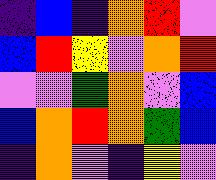[["indigo", "blue", "indigo", "orange", "red", "violet"], ["blue", "red", "yellow", "violet", "orange", "red"], ["violet", "violet", "green", "orange", "violet", "blue"], ["blue", "orange", "red", "orange", "green", "blue"], ["indigo", "orange", "violet", "indigo", "yellow", "violet"]]